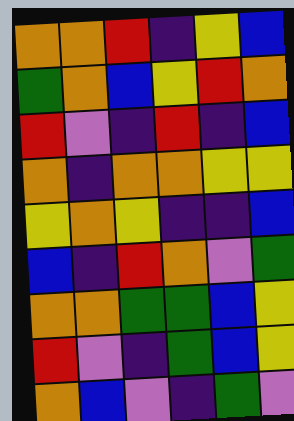[["orange", "orange", "red", "indigo", "yellow", "blue"], ["green", "orange", "blue", "yellow", "red", "orange"], ["red", "violet", "indigo", "red", "indigo", "blue"], ["orange", "indigo", "orange", "orange", "yellow", "yellow"], ["yellow", "orange", "yellow", "indigo", "indigo", "blue"], ["blue", "indigo", "red", "orange", "violet", "green"], ["orange", "orange", "green", "green", "blue", "yellow"], ["red", "violet", "indigo", "green", "blue", "yellow"], ["orange", "blue", "violet", "indigo", "green", "violet"]]